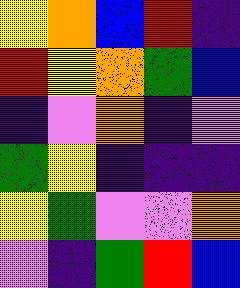[["yellow", "orange", "blue", "red", "indigo"], ["red", "yellow", "orange", "green", "blue"], ["indigo", "violet", "orange", "indigo", "violet"], ["green", "yellow", "indigo", "indigo", "indigo"], ["yellow", "green", "violet", "violet", "orange"], ["violet", "indigo", "green", "red", "blue"]]